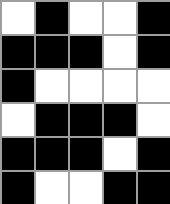[["white", "black", "white", "white", "black"], ["black", "black", "black", "white", "black"], ["black", "white", "white", "white", "white"], ["white", "black", "black", "black", "white"], ["black", "black", "black", "white", "black"], ["black", "white", "white", "black", "black"]]